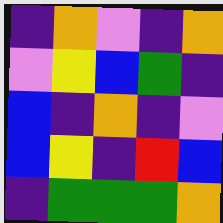[["indigo", "orange", "violet", "indigo", "orange"], ["violet", "yellow", "blue", "green", "indigo"], ["blue", "indigo", "orange", "indigo", "violet"], ["blue", "yellow", "indigo", "red", "blue"], ["indigo", "green", "green", "green", "orange"]]